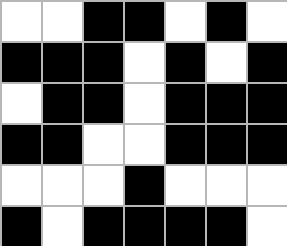[["white", "white", "black", "black", "white", "black", "white"], ["black", "black", "black", "white", "black", "white", "black"], ["white", "black", "black", "white", "black", "black", "black"], ["black", "black", "white", "white", "black", "black", "black"], ["white", "white", "white", "black", "white", "white", "white"], ["black", "white", "black", "black", "black", "black", "white"]]